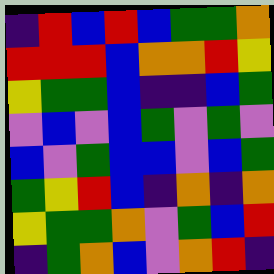[["indigo", "red", "blue", "red", "blue", "green", "green", "orange"], ["red", "red", "red", "blue", "orange", "orange", "red", "yellow"], ["yellow", "green", "green", "blue", "indigo", "indigo", "blue", "green"], ["violet", "blue", "violet", "blue", "green", "violet", "green", "violet"], ["blue", "violet", "green", "blue", "blue", "violet", "blue", "green"], ["green", "yellow", "red", "blue", "indigo", "orange", "indigo", "orange"], ["yellow", "green", "green", "orange", "violet", "green", "blue", "red"], ["indigo", "green", "orange", "blue", "violet", "orange", "red", "indigo"]]